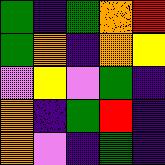[["green", "indigo", "green", "orange", "red"], ["green", "orange", "indigo", "orange", "yellow"], ["violet", "yellow", "violet", "green", "indigo"], ["orange", "indigo", "green", "red", "indigo"], ["orange", "violet", "indigo", "green", "indigo"]]